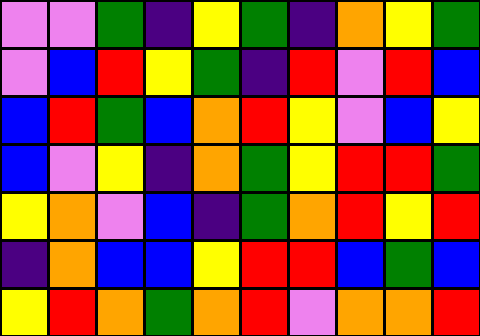[["violet", "violet", "green", "indigo", "yellow", "green", "indigo", "orange", "yellow", "green"], ["violet", "blue", "red", "yellow", "green", "indigo", "red", "violet", "red", "blue"], ["blue", "red", "green", "blue", "orange", "red", "yellow", "violet", "blue", "yellow"], ["blue", "violet", "yellow", "indigo", "orange", "green", "yellow", "red", "red", "green"], ["yellow", "orange", "violet", "blue", "indigo", "green", "orange", "red", "yellow", "red"], ["indigo", "orange", "blue", "blue", "yellow", "red", "red", "blue", "green", "blue"], ["yellow", "red", "orange", "green", "orange", "red", "violet", "orange", "orange", "red"]]